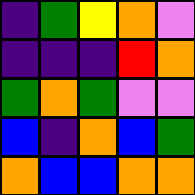[["indigo", "green", "yellow", "orange", "violet"], ["indigo", "indigo", "indigo", "red", "orange"], ["green", "orange", "green", "violet", "violet"], ["blue", "indigo", "orange", "blue", "green"], ["orange", "blue", "blue", "orange", "orange"]]